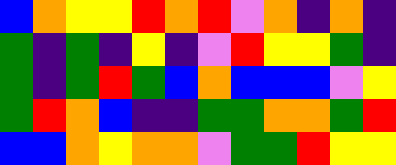[["blue", "orange", "yellow", "yellow", "red", "orange", "red", "violet", "orange", "indigo", "orange", "indigo"], ["green", "indigo", "green", "indigo", "yellow", "indigo", "violet", "red", "yellow", "yellow", "green", "indigo"], ["green", "indigo", "green", "red", "green", "blue", "orange", "blue", "blue", "blue", "violet", "yellow"], ["green", "red", "orange", "blue", "indigo", "indigo", "green", "green", "orange", "orange", "green", "red"], ["blue", "blue", "orange", "yellow", "orange", "orange", "violet", "green", "green", "red", "yellow", "yellow"]]